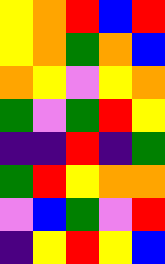[["yellow", "orange", "red", "blue", "red"], ["yellow", "orange", "green", "orange", "blue"], ["orange", "yellow", "violet", "yellow", "orange"], ["green", "violet", "green", "red", "yellow"], ["indigo", "indigo", "red", "indigo", "green"], ["green", "red", "yellow", "orange", "orange"], ["violet", "blue", "green", "violet", "red"], ["indigo", "yellow", "red", "yellow", "blue"]]